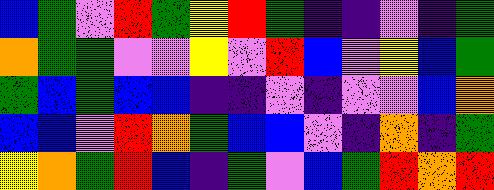[["blue", "green", "violet", "red", "green", "yellow", "red", "green", "indigo", "indigo", "violet", "indigo", "green"], ["orange", "green", "green", "violet", "violet", "yellow", "violet", "red", "blue", "violet", "yellow", "blue", "green"], ["green", "blue", "green", "blue", "blue", "indigo", "indigo", "violet", "indigo", "violet", "violet", "blue", "orange"], ["blue", "blue", "violet", "red", "orange", "green", "blue", "blue", "violet", "indigo", "orange", "indigo", "green"], ["yellow", "orange", "green", "red", "blue", "indigo", "green", "violet", "blue", "green", "red", "orange", "red"]]